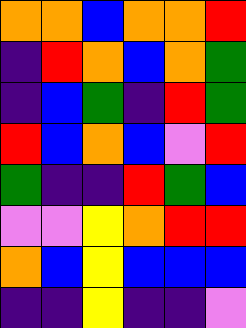[["orange", "orange", "blue", "orange", "orange", "red"], ["indigo", "red", "orange", "blue", "orange", "green"], ["indigo", "blue", "green", "indigo", "red", "green"], ["red", "blue", "orange", "blue", "violet", "red"], ["green", "indigo", "indigo", "red", "green", "blue"], ["violet", "violet", "yellow", "orange", "red", "red"], ["orange", "blue", "yellow", "blue", "blue", "blue"], ["indigo", "indigo", "yellow", "indigo", "indigo", "violet"]]